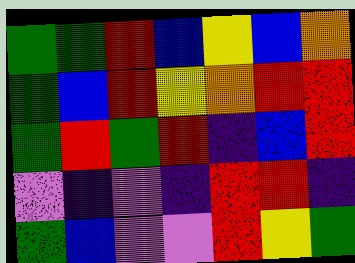[["green", "green", "red", "blue", "yellow", "blue", "orange"], ["green", "blue", "red", "yellow", "orange", "red", "red"], ["green", "red", "green", "red", "indigo", "blue", "red"], ["violet", "indigo", "violet", "indigo", "red", "red", "indigo"], ["green", "blue", "violet", "violet", "red", "yellow", "green"]]